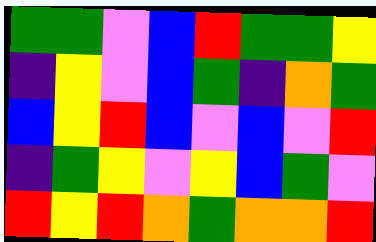[["green", "green", "violet", "blue", "red", "green", "green", "yellow"], ["indigo", "yellow", "violet", "blue", "green", "indigo", "orange", "green"], ["blue", "yellow", "red", "blue", "violet", "blue", "violet", "red"], ["indigo", "green", "yellow", "violet", "yellow", "blue", "green", "violet"], ["red", "yellow", "red", "orange", "green", "orange", "orange", "red"]]